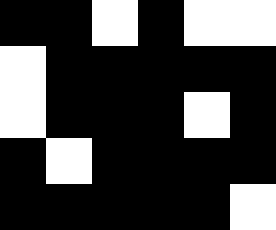[["black", "black", "white", "black", "white", "white"], ["white", "black", "black", "black", "black", "black"], ["white", "black", "black", "black", "white", "black"], ["black", "white", "black", "black", "black", "black"], ["black", "black", "black", "black", "black", "white"]]